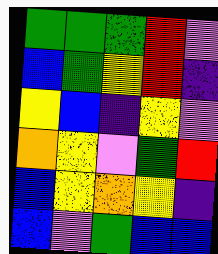[["green", "green", "green", "red", "violet"], ["blue", "green", "yellow", "red", "indigo"], ["yellow", "blue", "indigo", "yellow", "violet"], ["orange", "yellow", "violet", "green", "red"], ["blue", "yellow", "orange", "yellow", "indigo"], ["blue", "violet", "green", "blue", "blue"]]